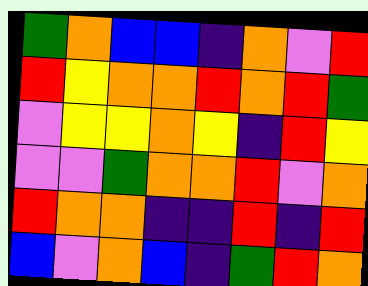[["green", "orange", "blue", "blue", "indigo", "orange", "violet", "red"], ["red", "yellow", "orange", "orange", "red", "orange", "red", "green"], ["violet", "yellow", "yellow", "orange", "yellow", "indigo", "red", "yellow"], ["violet", "violet", "green", "orange", "orange", "red", "violet", "orange"], ["red", "orange", "orange", "indigo", "indigo", "red", "indigo", "red"], ["blue", "violet", "orange", "blue", "indigo", "green", "red", "orange"]]